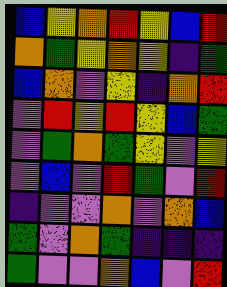[["blue", "yellow", "orange", "red", "yellow", "blue", "red"], ["orange", "green", "yellow", "orange", "yellow", "indigo", "green"], ["blue", "orange", "violet", "yellow", "indigo", "orange", "red"], ["violet", "red", "yellow", "red", "yellow", "blue", "green"], ["violet", "green", "orange", "green", "yellow", "violet", "yellow"], ["violet", "blue", "violet", "red", "green", "violet", "red"], ["indigo", "violet", "violet", "orange", "violet", "orange", "blue"], ["green", "violet", "orange", "green", "indigo", "indigo", "indigo"], ["green", "violet", "violet", "orange", "blue", "violet", "red"]]